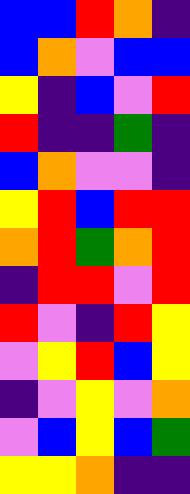[["blue", "blue", "red", "orange", "indigo"], ["blue", "orange", "violet", "blue", "blue"], ["yellow", "indigo", "blue", "violet", "red"], ["red", "indigo", "indigo", "green", "indigo"], ["blue", "orange", "violet", "violet", "indigo"], ["yellow", "red", "blue", "red", "red"], ["orange", "red", "green", "orange", "red"], ["indigo", "red", "red", "violet", "red"], ["red", "violet", "indigo", "red", "yellow"], ["violet", "yellow", "red", "blue", "yellow"], ["indigo", "violet", "yellow", "violet", "orange"], ["violet", "blue", "yellow", "blue", "green"], ["yellow", "yellow", "orange", "indigo", "indigo"]]